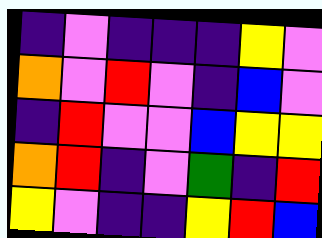[["indigo", "violet", "indigo", "indigo", "indigo", "yellow", "violet"], ["orange", "violet", "red", "violet", "indigo", "blue", "violet"], ["indigo", "red", "violet", "violet", "blue", "yellow", "yellow"], ["orange", "red", "indigo", "violet", "green", "indigo", "red"], ["yellow", "violet", "indigo", "indigo", "yellow", "red", "blue"]]